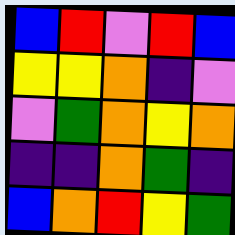[["blue", "red", "violet", "red", "blue"], ["yellow", "yellow", "orange", "indigo", "violet"], ["violet", "green", "orange", "yellow", "orange"], ["indigo", "indigo", "orange", "green", "indigo"], ["blue", "orange", "red", "yellow", "green"]]